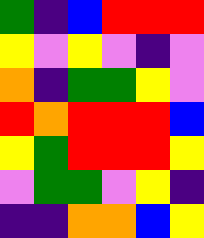[["green", "indigo", "blue", "red", "red", "red"], ["yellow", "violet", "yellow", "violet", "indigo", "violet"], ["orange", "indigo", "green", "green", "yellow", "violet"], ["red", "orange", "red", "red", "red", "blue"], ["yellow", "green", "red", "red", "red", "yellow"], ["violet", "green", "green", "violet", "yellow", "indigo"], ["indigo", "indigo", "orange", "orange", "blue", "yellow"]]